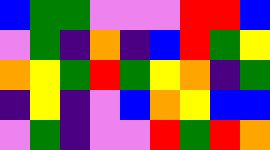[["blue", "green", "green", "violet", "violet", "violet", "red", "red", "blue"], ["violet", "green", "indigo", "orange", "indigo", "blue", "red", "green", "yellow"], ["orange", "yellow", "green", "red", "green", "yellow", "orange", "indigo", "green"], ["indigo", "yellow", "indigo", "violet", "blue", "orange", "yellow", "blue", "blue"], ["violet", "green", "indigo", "violet", "violet", "red", "green", "red", "orange"]]